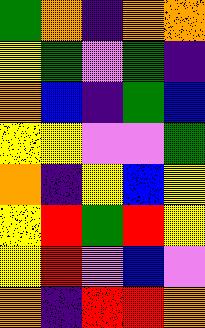[["green", "orange", "indigo", "orange", "orange"], ["yellow", "green", "violet", "green", "indigo"], ["orange", "blue", "indigo", "green", "blue"], ["yellow", "yellow", "violet", "violet", "green"], ["orange", "indigo", "yellow", "blue", "yellow"], ["yellow", "red", "green", "red", "yellow"], ["yellow", "red", "violet", "blue", "violet"], ["orange", "indigo", "red", "red", "orange"]]